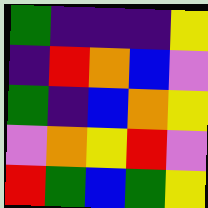[["green", "indigo", "indigo", "indigo", "yellow"], ["indigo", "red", "orange", "blue", "violet"], ["green", "indigo", "blue", "orange", "yellow"], ["violet", "orange", "yellow", "red", "violet"], ["red", "green", "blue", "green", "yellow"]]